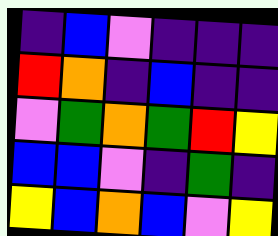[["indigo", "blue", "violet", "indigo", "indigo", "indigo"], ["red", "orange", "indigo", "blue", "indigo", "indigo"], ["violet", "green", "orange", "green", "red", "yellow"], ["blue", "blue", "violet", "indigo", "green", "indigo"], ["yellow", "blue", "orange", "blue", "violet", "yellow"]]